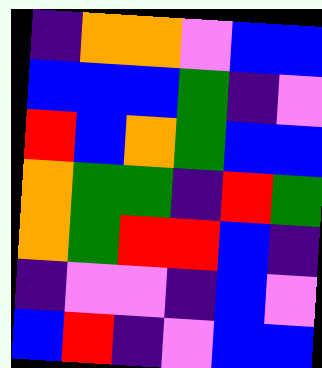[["indigo", "orange", "orange", "violet", "blue", "blue"], ["blue", "blue", "blue", "green", "indigo", "violet"], ["red", "blue", "orange", "green", "blue", "blue"], ["orange", "green", "green", "indigo", "red", "green"], ["orange", "green", "red", "red", "blue", "indigo"], ["indigo", "violet", "violet", "indigo", "blue", "violet"], ["blue", "red", "indigo", "violet", "blue", "blue"]]